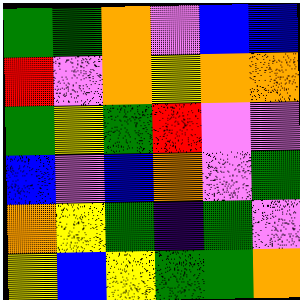[["green", "green", "orange", "violet", "blue", "blue"], ["red", "violet", "orange", "yellow", "orange", "orange"], ["green", "yellow", "green", "red", "violet", "violet"], ["blue", "violet", "blue", "orange", "violet", "green"], ["orange", "yellow", "green", "indigo", "green", "violet"], ["yellow", "blue", "yellow", "green", "green", "orange"]]